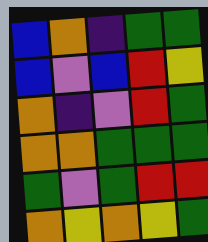[["blue", "orange", "indigo", "green", "green"], ["blue", "violet", "blue", "red", "yellow"], ["orange", "indigo", "violet", "red", "green"], ["orange", "orange", "green", "green", "green"], ["green", "violet", "green", "red", "red"], ["orange", "yellow", "orange", "yellow", "green"]]